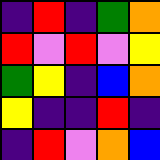[["indigo", "red", "indigo", "green", "orange"], ["red", "violet", "red", "violet", "yellow"], ["green", "yellow", "indigo", "blue", "orange"], ["yellow", "indigo", "indigo", "red", "indigo"], ["indigo", "red", "violet", "orange", "blue"]]